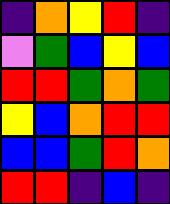[["indigo", "orange", "yellow", "red", "indigo"], ["violet", "green", "blue", "yellow", "blue"], ["red", "red", "green", "orange", "green"], ["yellow", "blue", "orange", "red", "red"], ["blue", "blue", "green", "red", "orange"], ["red", "red", "indigo", "blue", "indigo"]]